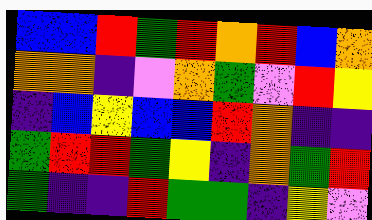[["blue", "blue", "red", "green", "red", "orange", "red", "blue", "orange"], ["orange", "orange", "indigo", "violet", "orange", "green", "violet", "red", "yellow"], ["indigo", "blue", "yellow", "blue", "blue", "red", "orange", "indigo", "indigo"], ["green", "red", "red", "green", "yellow", "indigo", "orange", "green", "red"], ["green", "indigo", "indigo", "red", "green", "green", "indigo", "yellow", "violet"]]